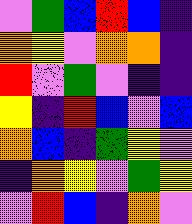[["violet", "green", "blue", "red", "blue", "indigo"], ["orange", "yellow", "violet", "orange", "orange", "indigo"], ["red", "violet", "green", "violet", "indigo", "indigo"], ["yellow", "indigo", "red", "blue", "violet", "blue"], ["orange", "blue", "indigo", "green", "yellow", "violet"], ["indigo", "orange", "yellow", "violet", "green", "yellow"], ["violet", "red", "blue", "indigo", "orange", "violet"]]